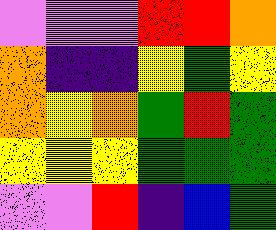[["violet", "violet", "violet", "red", "red", "orange"], ["orange", "indigo", "indigo", "yellow", "green", "yellow"], ["orange", "yellow", "orange", "green", "red", "green"], ["yellow", "yellow", "yellow", "green", "green", "green"], ["violet", "violet", "red", "indigo", "blue", "green"]]